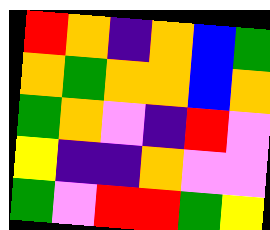[["red", "orange", "indigo", "orange", "blue", "green"], ["orange", "green", "orange", "orange", "blue", "orange"], ["green", "orange", "violet", "indigo", "red", "violet"], ["yellow", "indigo", "indigo", "orange", "violet", "violet"], ["green", "violet", "red", "red", "green", "yellow"]]